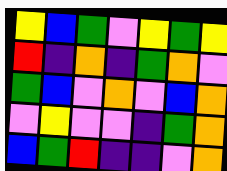[["yellow", "blue", "green", "violet", "yellow", "green", "yellow"], ["red", "indigo", "orange", "indigo", "green", "orange", "violet"], ["green", "blue", "violet", "orange", "violet", "blue", "orange"], ["violet", "yellow", "violet", "violet", "indigo", "green", "orange"], ["blue", "green", "red", "indigo", "indigo", "violet", "orange"]]